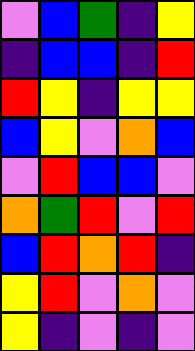[["violet", "blue", "green", "indigo", "yellow"], ["indigo", "blue", "blue", "indigo", "red"], ["red", "yellow", "indigo", "yellow", "yellow"], ["blue", "yellow", "violet", "orange", "blue"], ["violet", "red", "blue", "blue", "violet"], ["orange", "green", "red", "violet", "red"], ["blue", "red", "orange", "red", "indigo"], ["yellow", "red", "violet", "orange", "violet"], ["yellow", "indigo", "violet", "indigo", "violet"]]